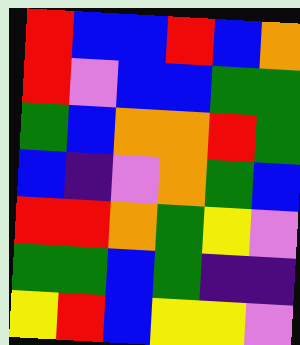[["red", "blue", "blue", "red", "blue", "orange"], ["red", "violet", "blue", "blue", "green", "green"], ["green", "blue", "orange", "orange", "red", "green"], ["blue", "indigo", "violet", "orange", "green", "blue"], ["red", "red", "orange", "green", "yellow", "violet"], ["green", "green", "blue", "green", "indigo", "indigo"], ["yellow", "red", "blue", "yellow", "yellow", "violet"]]